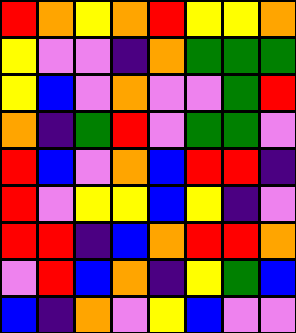[["red", "orange", "yellow", "orange", "red", "yellow", "yellow", "orange"], ["yellow", "violet", "violet", "indigo", "orange", "green", "green", "green"], ["yellow", "blue", "violet", "orange", "violet", "violet", "green", "red"], ["orange", "indigo", "green", "red", "violet", "green", "green", "violet"], ["red", "blue", "violet", "orange", "blue", "red", "red", "indigo"], ["red", "violet", "yellow", "yellow", "blue", "yellow", "indigo", "violet"], ["red", "red", "indigo", "blue", "orange", "red", "red", "orange"], ["violet", "red", "blue", "orange", "indigo", "yellow", "green", "blue"], ["blue", "indigo", "orange", "violet", "yellow", "blue", "violet", "violet"]]